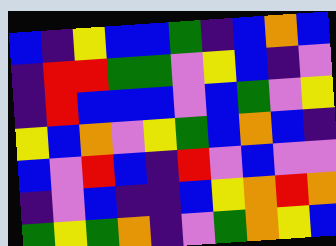[["blue", "indigo", "yellow", "blue", "blue", "green", "indigo", "blue", "orange", "blue"], ["indigo", "red", "red", "green", "green", "violet", "yellow", "blue", "indigo", "violet"], ["indigo", "red", "blue", "blue", "blue", "violet", "blue", "green", "violet", "yellow"], ["yellow", "blue", "orange", "violet", "yellow", "green", "blue", "orange", "blue", "indigo"], ["blue", "violet", "red", "blue", "indigo", "red", "violet", "blue", "violet", "violet"], ["indigo", "violet", "blue", "indigo", "indigo", "blue", "yellow", "orange", "red", "orange"], ["green", "yellow", "green", "orange", "indigo", "violet", "green", "orange", "yellow", "blue"]]